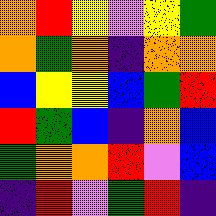[["orange", "red", "yellow", "violet", "yellow", "green"], ["orange", "green", "orange", "indigo", "orange", "orange"], ["blue", "yellow", "yellow", "blue", "green", "red"], ["red", "green", "blue", "indigo", "orange", "blue"], ["green", "orange", "orange", "red", "violet", "blue"], ["indigo", "red", "violet", "green", "red", "indigo"]]